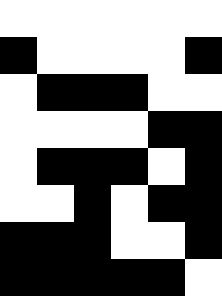[["white", "white", "white", "white", "white", "white"], ["black", "white", "white", "white", "white", "black"], ["white", "black", "black", "black", "white", "white"], ["white", "white", "white", "white", "black", "black"], ["white", "black", "black", "black", "white", "black"], ["white", "white", "black", "white", "black", "black"], ["black", "black", "black", "white", "white", "black"], ["black", "black", "black", "black", "black", "white"]]